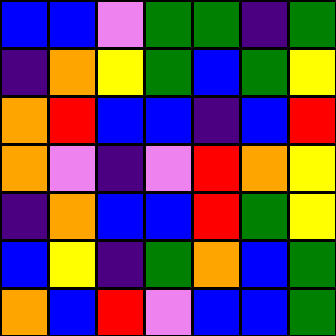[["blue", "blue", "violet", "green", "green", "indigo", "green"], ["indigo", "orange", "yellow", "green", "blue", "green", "yellow"], ["orange", "red", "blue", "blue", "indigo", "blue", "red"], ["orange", "violet", "indigo", "violet", "red", "orange", "yellow"], ["indigo", "orange", "blue", "blue", "red", "green", "yellow"], ["blue", "yellow", "indigo", "green", "orange", "blue", "green"], ["orange", "blue", "red", "violet", "blue", "blue", "green"]]